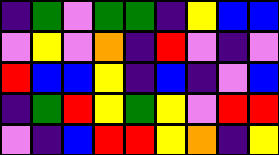[["indigo", "green", "violet", "green", "green", "indigo", "yellow", "blue", "blue"], ["violet", "yellow", "violet", "orange", "indigo", "red", "violet", "indigo", "violet"], ["red", "blue", "blue", "yellow", "indigo", "blue", "indigo", "violet", "blue"], ["indigo", "green", "red", "yellow", "green", "yellow", "violet", "red", "red"], ["violet", "indigo", "blue", "red", "red", "yellow", "orange", "indigo", "yellow"]]